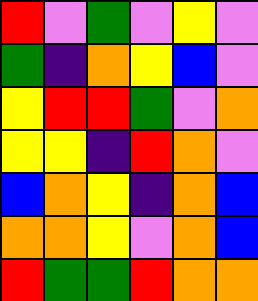[["red", "violet", "green", "violet", "yellow", "violet"], ["green", "indigo", "orange", "yellow", "blue", "violet"], ["yellow", "red", "red", "green", "violet", "orange"], ["yellow", "yellow", "indigo", "red", "orange", "violet"], ["blue", "orange", "yellow", "indigo", "orange", "blue"], ["orange", "orange", "yellow", "violet", "orange", "blue"], ["red", "green", "green", "red", "orange", "orange"]]